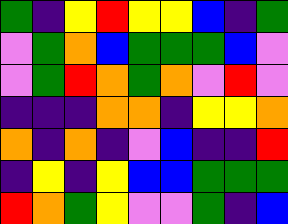[["green", "indigo", "yellow", "red", "yellow", "yellow", "blue", "indigo", "green"], ["violet", "green", "orange", "blue", "green", "green", "green", "blue", "violet"], ["violet", "green", "red", "orange", "green", "orange", "violet", "red", "violet"], ["indigo", "indigo", "indigo", "orange", "orange", "indigo", "yellow", "yellow", "orange"], ["orange", "indigo", "orange", "indigo", "violet", "blue", "indigo", "indigo", "red"], ["indigo", "yellow", "indigo", "yellow", "blue", "blue", "green", "green", "green"], ["red", "orange", "green", "yellow", "violet", "violet", "green", "indigo", "blue"]]